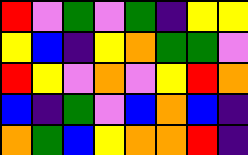[["red", "violet", "green", "violet", "green", "indigo", "yellow", "yellow"], ["yellow", "blue", "indigo", "yellow", "orange", "green", "green", "violet"], ["red", "yellow", "violet", "orange", "violet", "yellow", "red", "orange"], ["blue", "indigo", "green", "violet", "blue", "orange", "blue", "indigo"], ["orange", "green", "blue", "yellow", "orange", "orange", "red", "indigo"]]